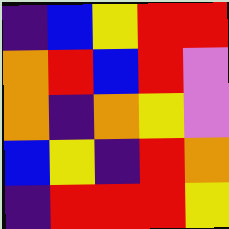[["indigo", "blue", "yellow", "red", "red"], ["orange", "red", "blue", "red", "violet"], ["orange", "indigo", "orange", "yellow", "violet"], ["blue", "yellow", "indigo", "red", "orange"], ["indigo", "red", "red", "red", "yellow"]]